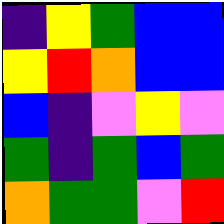[["indigo", "yellow", "green", "blue", "blue"], ["yellow", "red", "orange", "blue", "blue"], ["blue", "indigo", "violet", "yellow", "violet"], ["green", "indigo", "green", "blue", "green"], ["orange", "green", "green", "violet", "red"]]